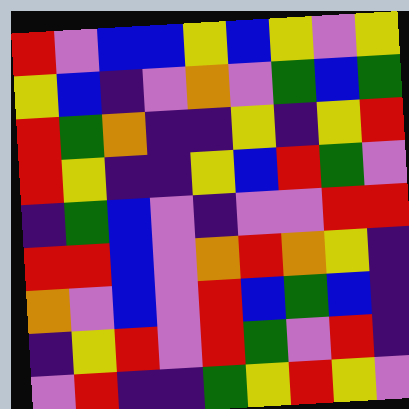[["red", "violet", "blue", "blue", "yellow", "blue", "yellow", "violet", "yellow"], ["yellow", "blue", "indigo", "violet", "orange", "violet", "green", "blue", "green"], ["red", "green", "orange", "indigo", "indigo", "yellow", "indigo", "yellow", "red"], ["red", "yellow", "indigo", "indigo", "yellow", "blue", "red", "green", "violet"], ["indigo", "green", "blue", "violet", "indigo", "violet", "violet", "red", "red"], ["red", "red", "blue", "violet", "orange", "red", "orange", "yellow", "indigo"], ["orange", "violet", "blue", "violet", "red", "blue", "green", "blue", "indigo"], ["indigo", "yellow", "red", "violet", "red", "green", "violet", "red", "indigo"], ["violet", "red", "indigo", "indigo", "green", "yellow", "red", "yellow", "violet"]]